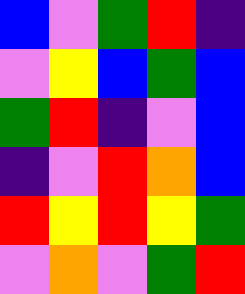[["blue", "violet", "green", "red", "indigo"], ["violet", "yellow", "blue", "green", "blue"], ["green", "red", "indigo", "violet", "blue"], ["indigo", "violet", "red", "orange", "blue"], ["red", "yellow", "red", "yellow", "green"], ["violet", "orange", "violet", "green", "red"]]